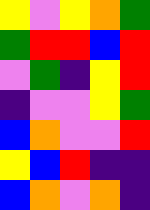[["yellow", "violet", "yellow", "orange", "green"], ["green", "red", "red", "blue", "red"], ["violet", "green", "indigo", "yellow", "red"], ["indigo", "violet", "violet", "yellow", "green"], ["blue", "orange", "violet", "violet", "red"], ["yellow", "blue", "red", "indigo", "indigo"], ["blue", "orange", "violet", "orange", "indigo"]]